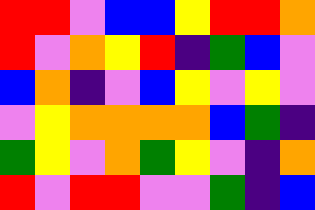[["red", "red", "violet", "blue", "blue", "yellow", "red", "red", "orange"], ["red", "violet", "orange", "yellow", "red", "indigo", "green", "blue", "violet"], ["blue", "orange", "indigo", "violet", "blue", "yellow", "violet", "yellow", "violet"], ["violet", "yellow", "orange", "orange", "orange", "orange", "blue", "green", "indigo"], ["green", "yellow", "violet", "orange", "green", "yellow", "violet", "indigo", "orange"], ["red", "violet", "red", "red", "violet", "violet", "green", "indigo", "blue"]]